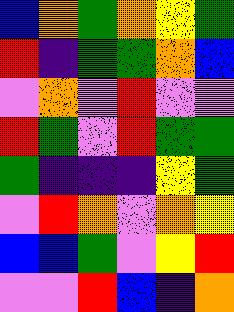[["blue", "orange", "green", "orange", "yellow", "green"], ["red", "indigo", "green", "green", "orange", "blue"], ["violet", "orange", "violet", "red", "violet", "violet"], ["red", "green", "violet", "red", "green", "green"], ["green", "indigo", "indigo", "indigo", "yellow", "green"], ["violet", "red", "orange", "violet", "orange", "yellow"], ["blue", "blue", "green", "violet", "yellow", "red"], ["violet", "violet", "red", "blue", "indigo", "orange"]]